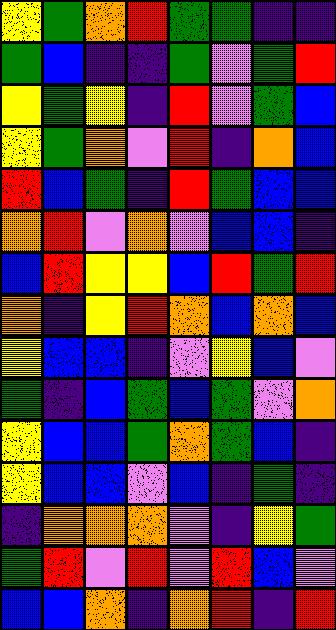[["yellow", "green", "orange", "red", "green", "green", "indigo", "indigo"], ["green", "blue", "indigo", "indigo", "green", "violet", "green", "red"], ["yellow", "green", "yellow", "indigo", "red", "violet", "green", "blue"], ["yellow", "green", "orange", "violet", "red", "indigo", "orange", "blue"], ["red", "blue", "green", "indigo", "red", "green", "blue", "blue"], ["orange", "red", "violet", "orange", "violet", "blue", "blue", "indigo"], ["blue", "red", "yellow", "yellow", "blue", "red", "green", "red"], ["orange", "indigo", "yellow", "red", "orange", "blue", "orange", "blue"], ["yellow", "blue", "blue", "indigo", "violet", "yellow", "blue", "violet"], ["green", "indigo", "blue", "green", "blue", "green", "violet", "orange"], ["yellow", "blue", "blue", "green", "orange", "green", "blue", "indigo"], ["yellow", "blue", "blue", "violet", "blue", "indigo", "green", "indigo"], ["indigo", "orange", "orange", "orange", "violet", "indigo", "yellow", "green"], ["green", "red", "violet", "red", "violet", "red", "blue", "violet"], ["blue", "blue", "orange", "indigo", "orange", "red", "indigo", "red"]]